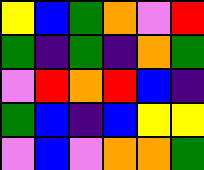[["yellow", "blue", "green", "orange", "violet", "red"], ["green", "indigo", "green", "indigo", "orange", "green"], ["violet", "red", "orange", "red", "blue", "indigo"], ["green", "blue", "indigo", "blue", "yellow", "yellow"], ["violet", "blue", "violet", "orange", "orange", "green"]]